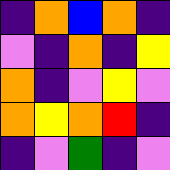[["indigo", "orange", "blue", "orange", "indigo"], ["violet", "indigo", "orange", "indigo", "yellow"], ["orange", "indigo", "violet", "yellow", "violet"], ["orange", "yellow", "orange", "red", "indigo"], ["indigo", "violet", "green", "indigo", "violet"]]